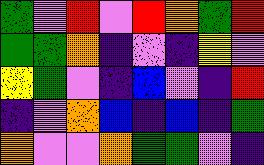[["green", "violet", "red", "violet", "red", "orange", "green", "red"], ["green", "green", "orange", "indigo", "violet", "indigo", "yellow", "violet"], ["yellow", "green", "violet", "indigo", "blue", "violet", "indigo", "red"], ["indigo", "violet", "orange", "blue", "indigo", "blue", "indigo", "green"], ["orange", "violet", "violet", "orange", "green", "green", "violet", "indigo"]]